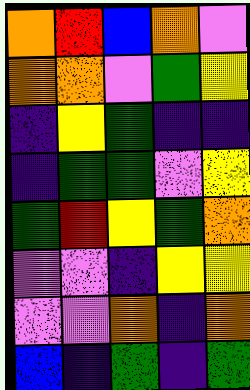[["orange", "red", "blue", "orange", "violet"], ["orange", "orange", "violet", "green", "yellow"], ["indigo", "yellow", "green", "indigo", "indigo"], ["indigo", "green", "green", "violet", "yellow"], ["green", "red", "yellow", "green", "orange"], ["violet", "violet", "indigo", "yellow", "yellow"], ["violet", "violet", "orange", "indigo", "orange"], ["blue", "indigo", "green", "indigo", "green"]]